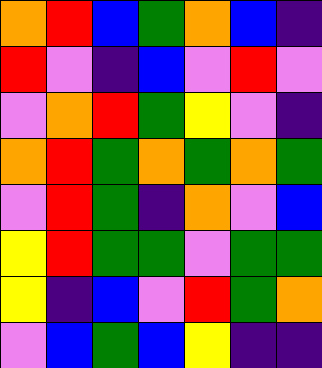[["orange", "red", "blue", "green", "orange", "blue", "indigo"], ["red", "violet", "indigo", "blue", "violet", "red", "violet"], ["violet", "orange", "red", "green", "yellow", "violet", "indigo"], ["orange", "red", "green", "orange", "green", "orange", "green"], ["violet", "red", "green", "indigo", "orange", "violet", "blue"], ["yellow", "red", "green", "green", "violet", "green", "green"], ["yellow", "indigo", "blue", "violet", "red", "green", "orange"], ["violet", "blue", "green", "blue", "yellow", "indigo", "indigo"]]